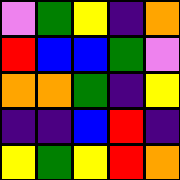[["violet", "green", "yellow", "indigo", "orange"], ["red", "blue", "blue", "green", "violet"], ["orange", "orange", "green", "indigo", "yellow"], ["indigo", "indigo", "blue", "red", "indigo"], ["yellow", "green", "yellow", "red", "orange"]]